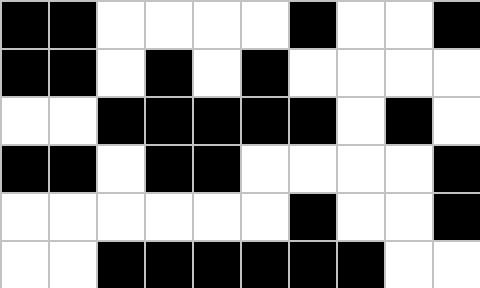[["black", "black", "white", "white", "white", "white", "black", "white", "white", "black"], ["black", "black", "white", "black", "white", "black", "white", "white", "white", "white"], ["white", "white", "black", "black", "black", "black", "black", "white", "black", "white"], ["black", "black", "white", "black", "black", "white", "white", "white", "white", "black"], ["white", "white", "white", "white", "white", "white", "black", "white", "white", "black"], ["white", "white", "black", "black", "black", "black", "black", "black", "white", "white"]]